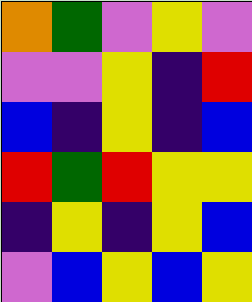[["orange", "green", "violet", "yellow", "violet"], ["violet", "violet", "yellow", "indigo", "red"], ["blue", "indigo", "yellow", "indigo", "blue"], ["red", "green", "red", "yellow", "yellow"], ["indigo", "yellow", "indigo", "yellow", "blue"], ["violet", "blue", "yellow", "blue", "yellow"]]